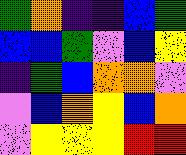[["green", "orange", "indigo", "indigo", "blue", "green"], ["blue", "blue", "green", "violet", "blue", "yellow"], ["indigo", "green", "blue", "orange", "orange", "violet"], ["violet", "blue", "orange", "yellow", "blue", "orange"], ["violet", "yellow", "yellow", "yellow", "red", "red"]]